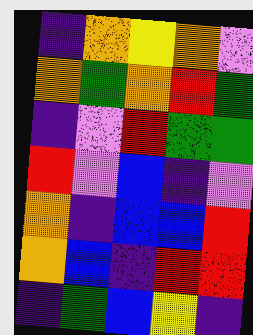[["indigo", "orange", "yellow", "orange", "violet"], ["orange", "green", "orange", "red", "green"], ["indigo", "violet", "red", "green", "green"], ["red", "violet", "blue", "indigo", "violet"], ["orange", "indigo", "blue", "blue", "red"], ["orange", "blue", "indigo", "red", "red"], ["indigo", "green", "blue", "yellow", "indigo"]]